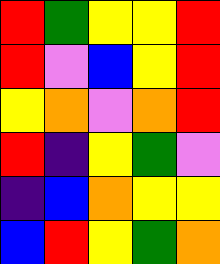[["red", "green", "yellow", "yellow", "red"], ["red", "violet", "blue", "yellow", "red"], ["yellow", "orange", "violet", "orange", "red"], ["red", "indigo", "yellow", "green", "violet"], ["indigo", "blue", "orange", "yellow", "yellow"], ["blue", "red", "yellow", "green", "orange"]]